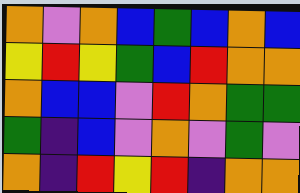[["orange", "violet", "orange", "blue", "green", "blue", "orange", "blue"], ["yellow", "red", "yellow", "green", "blue", "red", "orange", "orange"], ["orange", "blue", "blue", "violet", "red", "orange", "green", "green"], ["green", "indigo", "blue", "violet", "orange", "violet", "green", "violet"], ["orange", "indigo", "red", "yellow", "red", "indigo", "orange", "orange"]]